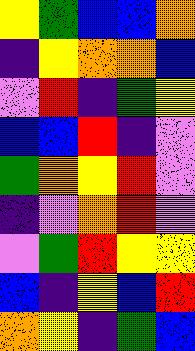[["yellow", "green", "blue", "blue", "orange"], ["indigo", "yellow", "orange", "orange", "blue"], ["violet", "red", "indigo", "green", "yellow"], ["blue", "blue", "red", "indigo", "violet"], ["green", "orange", "yellow", "red", "violet"], ["indigo", "violet", "orange", "red", "violet"], ["violet", "green", "red", "yellow", "yellow"], ["blue", "indigo", "yellow", "blue", "red"], ["orange", "yellow", "indigo", "green", "blue"]]